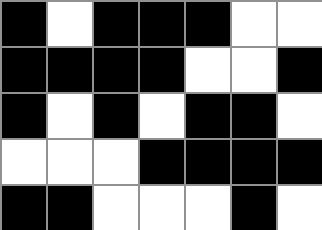[["black", "white", "black", "black", "black", "white", "white"], ["black", "black", "black", "black", "white", "white", "black"], ["black", "white", "black", "white", "black", "black", "white"], ["white", "white", "white", "black", "black", "black", "black"], ["black", "black", "white", "white", "white", "black", "white"]]